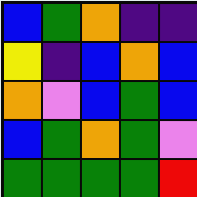[["blue", "green", "orange", "indigo", "indigo"], ["yellow", "indigo", "blue", "orange", "blue"], ["orange", "violet", "blue", "green", "blue"], ["blue", "green", "orange", "green", "violet"], ["green", "green", "green", "green", "red"]]